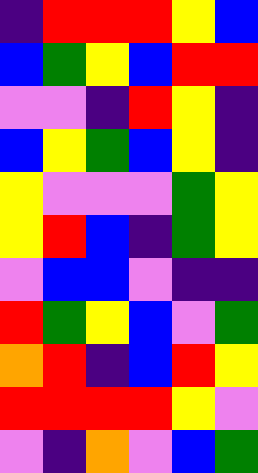[["indigo", "red", "red", "red", "yellow", "blue"], ["blue", "green", "yellow", "blue", "red", "red"], ["violet", "violet", "indigo", "red", "yellow", "indigo"], ["blue", "yellow", "green", "blue", "yellow", "indigo"], ["yellow", "violet", "violet", "violet", "green", "yellow"], ["yellow", "red", "blue", "indigo", "green", "yellow"], ["violet", "blue", "blue", "violet", "indigo", "indigo"], ["red", "green", "yellow", "blue", "violet", "green"], ["orange", "red", "indigo", "blue", "red", "yellow"], ["red", "red", "red", "red", "yellow", "violet"], ["violet", "indigo", "orange", "violet", "blue", "green"]]